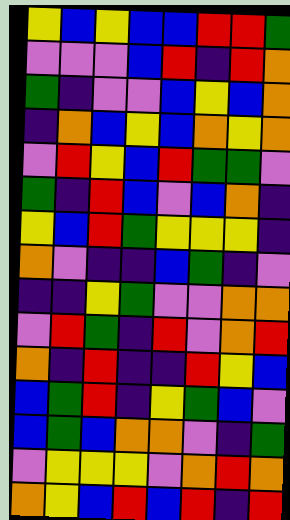[["yellow", "blue", "yellow", "blue", "blue", "red", "red", "green"], ["violet", "violet", "violet", "blue", "red", "indigo", "red", "orange"], ["green", "indigo", "violet", "violet", "blue", "yellow", "blue", "orange"], ["indigo", "orange", "blue", "yellow", "blue", "orange", "yellow", "orange"], ["violet", "red", "yellow", "blue", "red", "green", "green", "violet"], ["green", "indigo", "red", "blue", "violet", "blue", "orange", "indigo"], ["yellow", "blue", "red", "green", "yellow", "yellow", "yellow", "indigo"], ["orange", "violet", "indigo", "indigo", "blue", "green", "indigo", "violet"], ["indigo", "indigo", "yellow", "green", "violet", "violet", "orange", "orange"], ["violet", "red", "green", "indigo", "red", "violet", "orange", "red"], ["orange", "indigo", "red", "indigo", "indigo", "red", "yellow", "blue"], ["blue", "green", "red", "indigo", "yellow", "green", "blue", "violet"], ["blue", "green", "blue", "orange", "orange", "violet", "indigo", "green"], ["violet", "yellow", "yellow", "yellow", "violet", "orange", "red", "orange"], ["orange", "yellow", "blue", "red", "blue", "red", "indigo", "red"]]